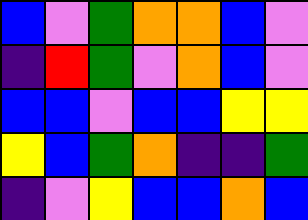[["blue", "violet", "green", "orange", "orange", "blue", "violet"], ["indigo", "red", "green", "violet", "orange", "blue", "violet"], ["blue", "blue", "violet", "blue", "blue", "yellow", "yellow"], ["yellow", "blue", "green", "orange", "indigo", "indigo", "green"], ["indigo", "violet", "yellow", "blue", "blue", "orange", "blue"]]